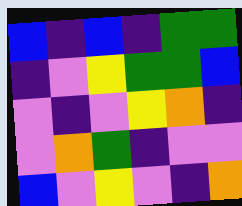[["blue", "indigo", "blue", "indigo", "green", "green"], ["indigo", "violet", "yellow", "green", "green", "blue"], ["violet", "indigo", "violet", "yellow", "orange", "indigo"], ["violet", "orange", "green", "indigo", "violet", "violet"], ["blue", "violet", "yellow", "violet", "indigo", "orange"]]